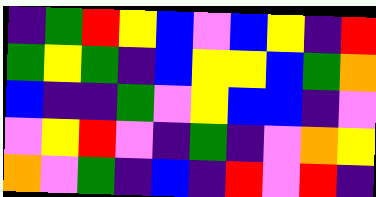[["indigo", "green", "red", "yellow", "blue", "violet", "blue", "yellow", "indigo", "red"], ["green", "yellow", "green", "indigo", "blue", "yellow", "yellow", "blue", "green", "orange"], ["blue", "indigo", "indigo", "green", "violet", "yellow", "blue", "blue", "indigo", "violet"], ["violet", "yellow", "red", "violet", "indigo", "green", "indigo", "violet", "orange", "yellow"], ["orange", "violet", "green", "indigo", "blue", "indigo", "red", "violet", "red", "indigo"]]